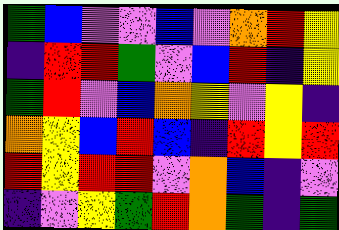[["green", "blue", "violet", "violet", "blue", "violet", "orange", "red", "yellow"], ["indigo", "red", "red", "green", "violet", "blue", "red", "indigo", "yellow"], ["green", "red", "violet", "blue", "orange", "yellow", "violet", "yellow", "indigo"], ["orange", "yellow", "blue", "red", "blue", "indigo", "red", "yellow", "red"], ["red", "yellow", "red", "red", "violet", "orange", "blue", "indigo", "violet"], ["indigo", "violet", "yellow", "green", "red", "orange", "green", "indigo", "green"]]